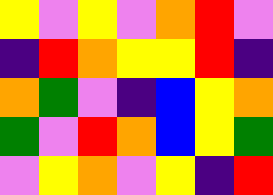[["yellow", "violet", "yellow", "violet", "orange", "red", "violet"], ["indigo", "red", "orange", "yellow", "yellow", "red", "indigo"], ["orange", "green", "violet", "indigo", "blue", "yellow", "orange"], ["green", "violet", "red", "orange", "blue", "yellow", "green"], ["violet", "yellow", "orange", "violet", "yellow", "indigo", "red"]]